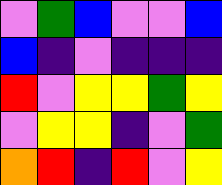[["violet", "green", "blue", "violet", "violet", "blue"], ["blue", "indigo", "violet", "indigo", "indigo", "indigo"], ["red", "violet", "yellow", "yellow", "green", "yellow"], ["violet", "yellow", "yellow", "indigo", "violet", "green"], ["orange", "red", "indigo", "red", "violet", "yellow"]]